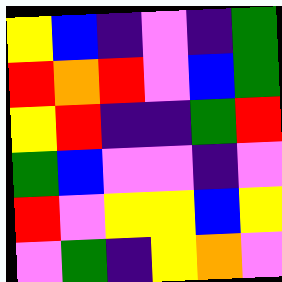[["yellow", "blue", "indigo", "violet", "indigo", "green"], ["red", "orange", "red", "violet", "blue", "green"], ["yellow", "red", "indigo", "indigo", "green", "red"], ["green", "blue", "violet", "violet", "indigo", "violet"], ["red", "violet", "yellow", "yellow", "blue", "yellow"], ["violet", "green", "indigo", "yellow", "orange", "violet"]]